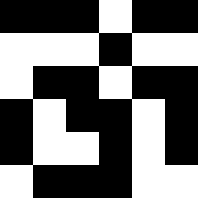[["black", "black", "black", "white", "black", "black"], ["white", "white", "white", "black", "white", "white"], ["white", "black", "black", "white", "black", "black"], ["black", "white", "black", "black", "white", "black"], ["black", "white", "white", "black", "white", "black"], ["white", "black", "black", "black", "white", "white"]]